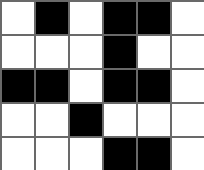[["white", "black", "white", "black", "black", "white"], ["white", "white", "white", "black", "white", "white"], ["black", "black", "white", "black", "black", "white"], ["white", "white", "black", "white", "white", "white"], ["white", "white", "white", "black", "black", "white"]]